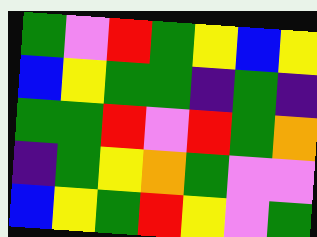[["green", "violet", "red", "green", "yellow", "blue", "yellow"], ["blue", "yellow", "green", "green", "indigo", "green", "indigo"], ["green", "green", "red", "violet", "red", "green", "orange"], ["indigo", "green", "yellow", "orange", "green", "violet", "violet"], ["blue", "yellow", "green", "red", "yellow", "violet", "green"]]